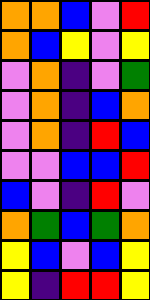[["orange", "orange", "blue", "violet", "red"], ["orange", "blue", "yellow", "violet", "yellow"], ["violet", "orange", "indigo", "violet", "green"], ["violet", "orange", "indigo", "blue", "orange"], ["violet", "orange", "indigo", "red", "blue"], ["violet", "violet", "blue", "blue", "red"], ["blue", "violet", "indigo", "red", "violet"], ["orange", "green", "blue", "green", "orange"], ["yellow", "blue", "violet", "blue", "yellow"], ["yellow", "indigo", "red", "red", "yellow"]]